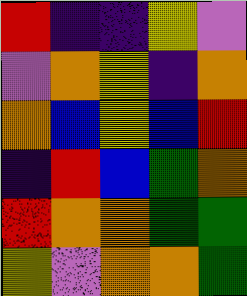[["red", "indigo", "indigo", "yellow", "violet"], ["violet", "orange", "yellow", "indigo", "orange"], ["orange", "blue", "yellow", "blue", "red"], ["indigo", "red", "blue", "green", "orange"], ["red", "orange", "orange", "green", "green"], ["yellow", "violet", "orange", "orange", "green"]]